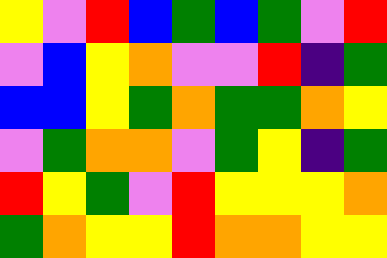[["yellow", "violet", "red", "blue", "green", "blue", "green", "violet", "red"], ["violet", "blue", "yellow", "orange", "violet", "violet", "red", "indigo", "green"], ["blue", "blue", "yellow", "green", "orange", "green", "green", "orange", "yellow"], ["violet", "green", "orange", "orange", "violet", "green", "yellow", "indigo", "green"], ["red", "yellow", "green", "violet", "red", "yellow", "yellow", "yellow", "orange"], ["green", "orange", "yellow", "yellow", "red", "orange", "orange", "yellow", "yellow"]]